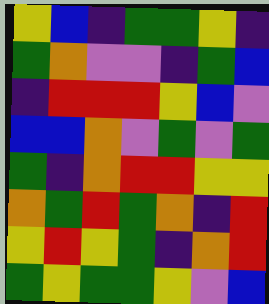[["yellow", "blue", "indigo", "green", "green", "yellow", "indigo"], ["green", "orange", "violet", "violet", "indigo", "green", "blue"], ["indigo", "red", "red", "red", "yellow", "blue", "violet"], ["blue", "blue", "orange", "violet", "green", "violet", "green"], ["green", "indigo", "orange", "red", "red", "yellow", "yellow"], ["orange", "green", "red", "green", "orange", "indigo", "red"], ["yellow", "red", "yellow", "green", "indigo", "orange", "red"], ["green", "yellow", "green", "green", "yellow", "violet", "blue"]]